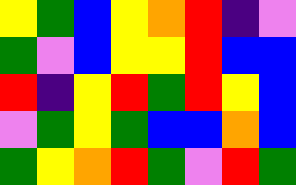[["yellow", "green", "blue", "yellow", "orange", "red", "indigo", "violet"], ["green", "violet", "blue", "yellow", "yellow", "red", "blue", "blue"], ["red", "indigo", "yellow", "red", "green", "red", "yellow", "blue"], ["violet", "green", "yellow", "green", "blue", "blue", "orange", "blue"], ["green", "yellow", "orange", "red", "green", "violet", "red", "green"]]